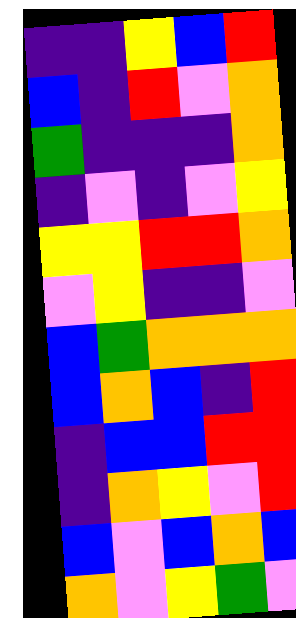[["indigo", "indigo", "yellow", "blue", "red"], ["blue", "indigo", "red", "violet", "orange"], ["green", "indigo", "indigo", "indigo", "orange"], ["indigo", "violet", "indigo", "violet", "yellow"], ["yellow", "yellow", "red", "red", "orange"], ["violet", "yellow", "indigo", "indigo", "violet"], ["blue", "green", "orange", "orange", "orange"], ["blue", "orange", "blue", "indigo", "red"], ["indigo", "blue", "blue", "red", "red"], ["indigo", "orange", "yellow", "violet", "red"], ["blue", "violet", "blue", "orange", "blue"], ["orange", "violet", "yellow", "green", "violet"]]